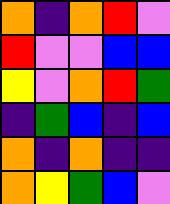[["orange", "indigo", "orange", "red", "violet"], ["red", "violet", "violet", "blue", "blue"], ["yellow", "violet", "orange", "red", "green"], ["indigo", "green", "blue", "indigo", "blue"], ["orange", "indigo", "orange", "indigo", "indigo"], ["orange", "yellow", "green", "blue", "violet"]]